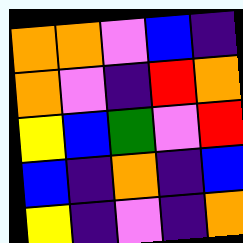[["orange", "orange", "violet", "blue", "indigo"], ["orange", "violet", "indigo", "red", "orange"], ["yellow", "blue", "green", "violet", "red"], ["blue", "indigo", "orange", "indigo", "blue"], ["yellow", "indigo", "violet", "indigo", "orange"]]